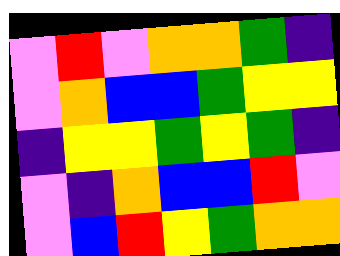[["violet", "red", "violet", "orange", "orange", "green", "indigo"], ["violet", "orange", "blue", "blue", "green", "yellow", "yellow"], ["indigo", "yellow", "yellow", "green", "yellow", "green", "indigo"], ["violet", "indigo", "orange", "blue", "blue", "red", "violet"], ["violet", "blue", "red", "yellow", "green", "orange", "orange"]]